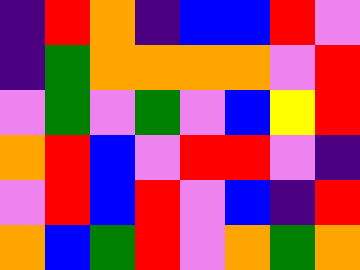[["indigo", "red", "orange", "indigo", "blue", "blue", "red", "violet"], ["indigo", "green", "orange", "orange", "orange", "orange", "violet", "red"], ["violet", "green", "violet", "green", "violet", "blue", "yellow", "red"], ["orange", "red", "blue", "violet", "red", "red", "violet", "indigo"], ["violet", "red", "blue", "red", "violet", "blue", "indigo", "red"], ["orange", "blue", "green", "red", "violet", "orange", "green", "orange"]]